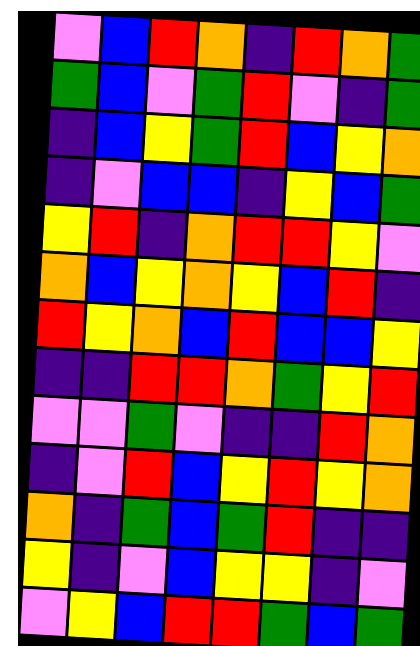[["violet", "blue", "red", "orange", "indigo", "red", "orange", "green"], ["green", "blue", "violet", "green", "red", "violet", "indigo", "green"], ["indigo", "blue", "yellow", "green", "red", "blue", "yellow", "orange"], ["indigo", "violet", "blue", "blue", "indigo", "yellow", "blue", "green"], ["yellow", "red", "indigo", "orange", "red", "red", "yellow", "violet"], ["orange", "blue", "yellow", "orange", "yellow", "blue", "red", "indigo"], ["red", "yellow", "orange", "blue", "red", "blue", "blue", "yellow"], ["indigo", "indigo", "red", "red", "orange", "green", "yellow", "red"], ["violet", "violet", "green", "violet", "indigo", "indigo", "red", "orange"], ["indigo", "violet", "red", "blue", "yellow", "red", "yellow", "orange"], ["orange", "indigo", "green", "blue", "green", "red", "indigo", "indigo"], ["yellow", "indigo", "violet", "blue", "yellow", "yellow", "indigo", "violet"], ["violet", "yellow", "blue", "red", "red", "green", "blue", "green"]]